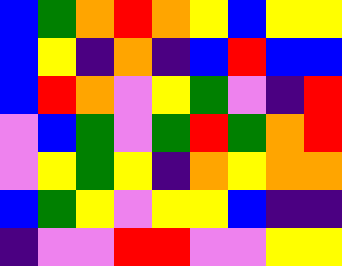[["blue", "green", "orange", "red", "orange", "yellow", "blue", "yellow", "yellow"], ["blue", "yellow", "indigo", "orange", "indigo", "blue", "red", "blue", "blue"], ["blue", "red", "orange", "violet", "yellow", "green", "violet", "indigo", "red"], ["violet", "blue", "green", "violet", "green", "red", "green", "orange", "red"], ["violet", "yellow", "green", "yellow", "indigo", "orange", "yellow", "orange", "orange"], ["blue", "green", "yellow", "violet", "yellow", "yellow", "blue", "indigo", "indigo"], ["indigo", "violet", "violet", "red", "red", "violet", "violet", "yellow", "yellow"]]